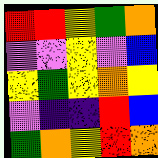[["red", "red", "yellow", "green", "orange"], ["violet", "violet", "yellow", "violet", "blue"], ["yellow", "green", "yellow", "orange", "yellow"], ["violet", "indigo", "indigo", "red", "blue"], ["green", "orange", "yellow", "red", "orange"]]